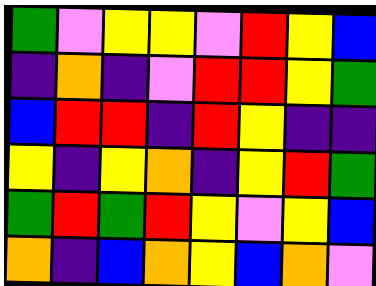[["green", "violet", "yellow", "yellow", "violet", "red", "yellow", "blue"], ["indigo", "orange", "indigo", "violet", "red", "red", "yellow", "green"], ["blue", "red", "red", "indigo", "red", "yellow", "indigo", "indigo"], ["yellow", "indigo", "yellow", "orange", "indigo", "yellow", "red", "green"], ["green", "red", "green", "red", "yellow", "violet", "yellow", "blue"], ["orange", "indigo", "blue", "orange", "yellow", "blue", "orange", "violet"]]